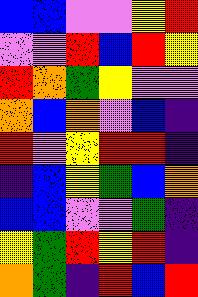[["blue", "blue", "violet", "violet", "yellow", "red"], ["violet", "violet", "red", "blue", "red", "yellow"], ["red", "orange", "green", "yellow", "violet", "violet"], ["orange", "blue", "orange", "violet", "blue", "indigo"], ["red", "violet", "yellow", "red", "red", "indigo"], ["indigo", "blue", "yellow", "green", "blue", "orange"], ["blue", "blue", "violet", "violet", "green", "indigo"], ["yellow", "green", "red", "yellow", "red", "indigo"], ["orange", "green", "indigo", "red", "blue", "red"]]